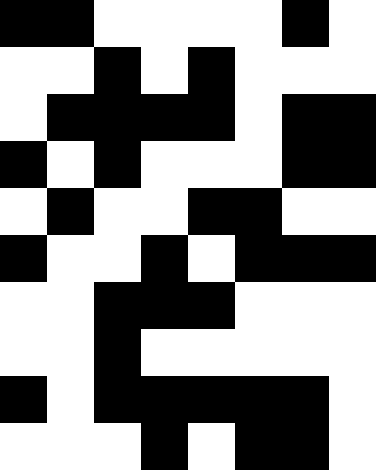[["black", "black", "white", "white", "white", "white", "black", "white"], ["white", "white", "black", "white", "black", "white", "white", "white"], ["white", "black", "black", "black", "black", "white", "black", "black"], ["black", "white", "black", "white", "white", "white", "black", "black"], ["white", "black", "white", "white", "black", "black", "white", "white"], ["black", "white", "white", "black", "white", "black", "black", "black"], ["white", "white", "black", "black", "black", "white", "white", "white"], ["white", "white", "black", "white", "white", "white", "white", "white"], ["black", "white", "black", "black", "black", "black", "black", "white"], ["white", "white", "white", "black", "white", "black", "black", "white"]]